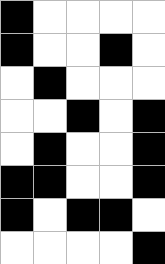[["black", "white", "white", "white", "white"], ["black", "white", "white", "black", "white"], ["white", "black", "white", "white", "white"], ["white", "white", "black", "white", "black"], ["white", "black", "white", "white", "black"], ["black", "black", "white", "white", "black"], ["black", "white", "black", "black", "white"], ["white", "white", "white", "white", "black"]]